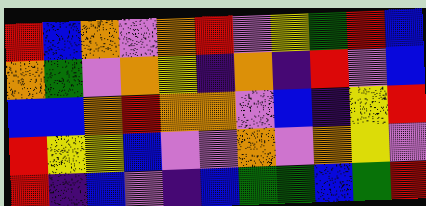[["red", "blue", "orange", "violet", "orange", "red", "violet", "yellow", "green", "red", "blue"], ["orange", "green", "violet", "orange", "yellow", "indigo", "orange", "indigo", "red", "violet", "blue"], ["blue", "blue", "orange", "red", "orange", "orange", "violet", "blue", "indigo", "yellow", "red"], ["red", "yellow", "yellow", "blue", "violet", "violet", "orange", "violet", "orange", "yellow", "violet"], ["red", "indigo", "blue", "violet", "indigo", "blue", "green", "green", "blue", "green", "red"]]